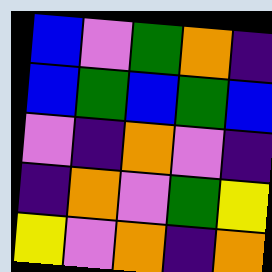[["blue", "violet", "green", "orange", "indigo"], ["blue", "green", "blue", "green", "blue"], ["violet", "indigo", "orange", "violet", "indigo"], ["indigo", "orange", "violet", "green", "yellow"], ["yellow", "violet", "orange", "indigo", "orange"]]